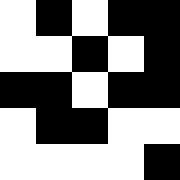[["white", "black", "white", "black", "black"], ["white", "white", "black", "white", "black"], ["black", "black", "white", "black", "black"], ["white", "black", "black", "white", "white"], ["white", "white", "white", "white", "black"]]